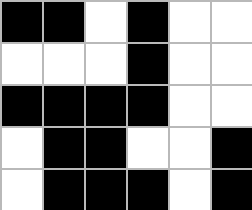[["black", "black", "white", "black", "white", "white"], ["white", "white", "white", "black", "white", "white"], ["black", "black", "black", "black", "white", "white"], ["white", "black", "black", "white", "white", "black"], ["white", "black", "black", "black", "white", "black"]]